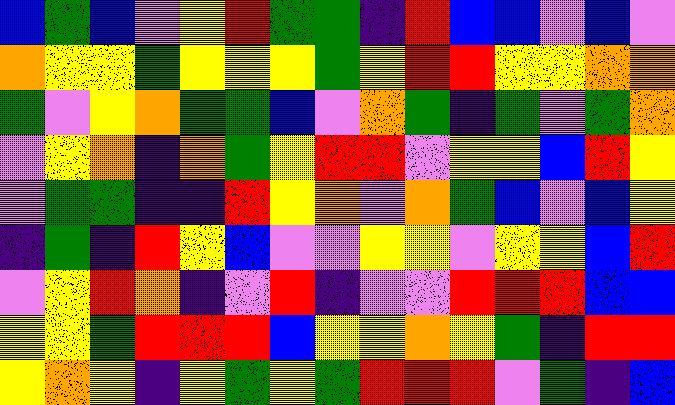[["blue", "green", "blue", "violet", "yellow", "red", "green", "green", "indigo", "red", "blue", "blue", "violet", "blue", "violet"], ["orange", "yellow", "yellow", "green", "yellow", "yellow", "yellow", "green", "yellow", "red", "red", "yellow", "yellow", "orange", "orange"], ["green", "violet", "yellow", "orange", "green", "green", "blue", "violet", "orange", "green", "indigo", "green", "violet", "green", "orange"], ["violet", "yellow", "orange", "indigo", "orange", "green", "yellow", "red", "red", "violet", "yellow", "yellow", "blue", "red", "yellow"], ["violet", "green", "green", "indigo", "indigo", "red", "yellow", "orange", "violet", "orange", "green", "blue", "violet", "blue", "yellow"], ["indigo", "green", "indigo", "red", "yellow", "blue", "violet", "violet", "yellow", "yellow", "violet", "yellow", "yellow", "blue", "red"], ["violet", "yellow", "red", "orange", "indigo", "violet", "red", "indigo", "violet", "violet", "red", "red", "red", "blue", "blue"], ["yellow", "yellow", "green", "red", "red", "red", "blue", "yellow", "yellow", "orange", "yellow", "green", "indigo", "red", "red"], ["yellow", "orange", "yellow", "indigo", "yellow", "green", "yellow", "green", "red", "red", "red", "violet", "green", "indigo", "blue"]]